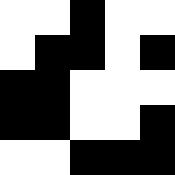[["white", "white", "black", "white", "white"], ["white", "black", "black", "white", "black"], ["black", "black", "white", "white", "white"], ["black", "black", "white", "white", "black"], ["white", "white", "black", "black", "black"]]